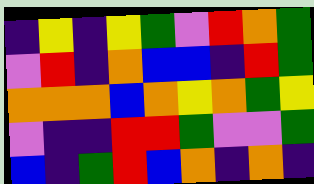[["indigo", "yellow", "indigo", "yellow", "green", "violet", "red", "orange", "green"], ["violet", "red", "indigo", "orange", "blue", "blue", "indigo", "red", "green"], ["orange", "orange", "orange", "blue", "orange", "yellow", "orange", "green", "yellow"], ["violet", "indigo", "indigo", "red", "red", "green", "violet", "violet", "green"], ["blue", "indigo", "green", "red", "blue", "orange", "indigo", "orange", "indigo"]]